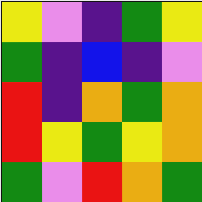[["yellow", "violet", "indigo", "green", "yellow"], ["green", "indigo", "blue", "indigo", "violet"], ["red", "indigo", "orange", "green", "orange"], ["red", "yellow", "green", "yellow", "orange"], ["green", "violet", "red", "orange", "green"]]